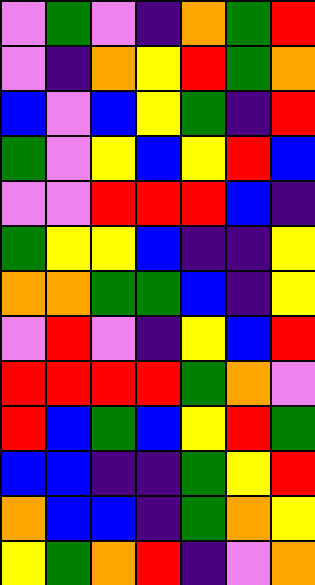[["violet", "green", "violet", "indigo", "orange", "green", "red"], ["violet", "indigo", "orange", "yellow", "red", "green", "orange"], ["blue", "violet", "blue", "yellow", "green", "indigo", "red"], ["green", "violet", "yellow", "blue", "yellow", "red", "blue"], ["violet", "violet", "red", "red", "red", "blue", "indigo"], ["green", "yellow", "yellow", "blue", "indigo", "indigo", "yellow"], ["orange", "orange", "green", "green", "blue", "indigo", "yellow"], ["violet", "red", "violet", "indigo", "yellow", "blue", "red"], ["red", "red", "red", "red", "green", "orange", "violet"], ["red", "blue", "green", "blue", "yellow", "red", "green"], ["blue", "blue", "indigo", "indigo", "green", "yellow", "red"], ["orange", "blue", "blue", "indigo", "green", "orange", "yellow"], ["yellow", "green", "orange", "red", "indigo", "violet", "orange"]]